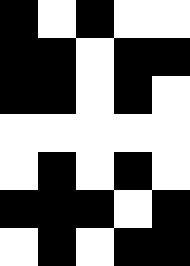[["black", "white", "black", "white", "white"], ["black", "black", "white", "black", "black"], ["black", "black", "white", "black", "white"], ["white", "white", "white", "white", "white"], ["white", "black", "white", "black", "white"], ["black", "black", "black", "white", "black"], ["white", "black", "white", "black", "black"]]